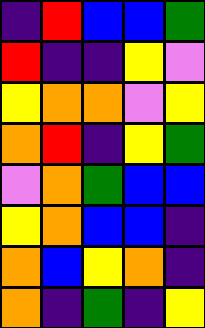[["indigo", "red", "blue", "blue", "green"], ["red", "indigo", "indigo", "yellow", "violet"], ["yellow", "orange", "orange", "violet", "yellow"], ["orange", "red", "indigo", "yellow", "green"], ["violet", "orange", "green", "blue", "blue"], ["yellow", "orange", "blue", "blue", "indigo"], ["orange", "blue", "yellow", "orange", "indigo"], ["orange", "indigo", "green", "indigo", "yellow"]]